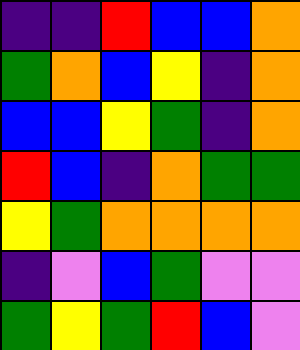[["indigo", "indigo", "red", "blue", "blue", "orange"], ["green", "orange", "blue", "yellow", "indigo", "orange"], ["blue", "blue", "yellow", "green", "indigo", "orange"], ["red", "blue", "indigo", "orange", "green", "green"], ["yellow", "green", "orange", "orange", "orange", "orange"], ["indigo", "violet", "blue", "green", "violet", "violet"], ["green", "yellow", "green", "red", "blue", "violet"]]